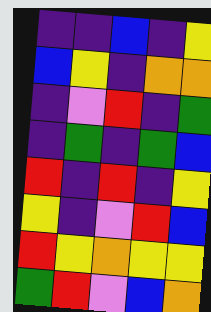[["indigo", "indigo", "blue", "indigo", "yellow"], ["blue", "yellow", "indigo", "orange", "orange"], ["indigo", "violet", "red", "indigo", "green"], ["indigo", "green", "indigo", "green", "blue"], ["red", "indigo", "red", "indigo", "yellow"], ["yellow", "indigo", "violet", "red", "blue"], ["red", "yellow", "orange", "yellow", "yellow"], ["green", "red", "violet", "blue", "orange"]]